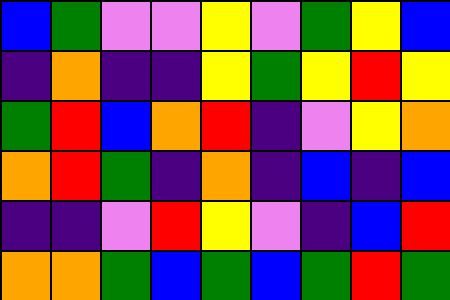[["blue", "green", "violet", "violet", "yellow", "violet", "green", "yellow", "blue"], ["indigo", "orange", "indigo", "indigo", "yellow", "green", "yellow", "red", "yellow"], ["green", "red", "blue", "orange", "red", "indigo", "violet", "yellow", "orange"], ["orange", "red", "green", "indigo", "orange", "indigo", "blue", "indigo", "blue"], ["indigo", "indigo", "violet", "red", "yellow", "violet", "indigo", "blue", "red"], ["orange", "orange", "green", "blue", "green", "blue", "green", "red", "green"]]